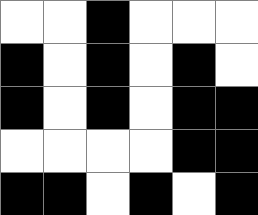[["white", "white", "black", "white", "white", "white"], ["black", "white", "black", "white", "black", "white"], ["black", "white", "black", "white", "black", "black"], ["white", "white", "white", "white", "black", "black"], ["black", "black", "white", "black", "white", "black"]]